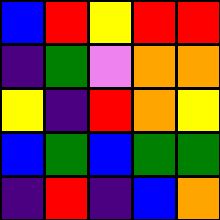[["blue", "red", "yellow", "red", "red"], ["indigo", "green", "violet", "orange", "orange"], ["yellow", "indigo", "red", "orange", "yellow"], ["blue", "green", "blue", "green", "green"], ["indigo", "red", "indigo", "blue", "orange"]]